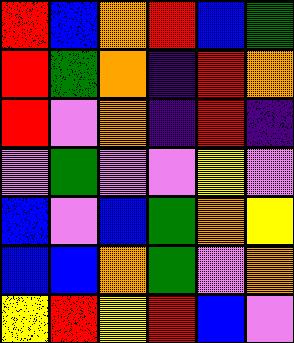[["red", "blue", "orange", "red", "blue", "green"], ["red", "green", "orange", "indigo", "red", "orange"], ["red", "violet", "orange", "indigo", "red", "indigo"], ["violet", "green", "violet", "violet", "yellow", "violet"], ["blue", "violet", "blue", "green", "orange", "yellow"], ["blue", "blue", "orange", "green", "violet", "orange"], ["yellow", "red", "yellow", "red", "blue", "violet"]]